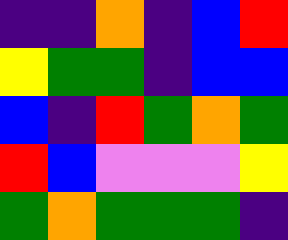[["indigo", "indigo", "orange", "indigo", "blue", "red"], ["yellow", "green", "green", "indigo", "blue", "blue"], ["blue", "indigo", "red", "green", "orange", "green"], ["red", "blue", "violet", "violet", "violet", "yellow"], ["green", "orange", "green", "green", "green", "indigo"]]